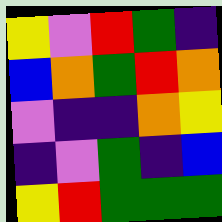[["yellow", "violet", "red", "green", "indigo"], ["blue", "orange", "green", "red", "orange"], ["violet", "indigo", "indigo", "orange", "yellow"], ["indigo", "violet", "green", "indigo", "blue"], ["yellow", "red", "green", "green", "green"]]